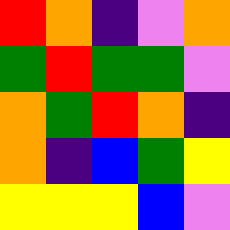[["red", "orange", "indigo", "violet", "orange"], ["green", "red", "green", "green", "violet"], ["orange", "green", "red", "orange", "indigo"], ["orange", "indigo", "blue", "green", "yellow"], ["yellow", "yellow", "yellow", "blue", "violet"]]